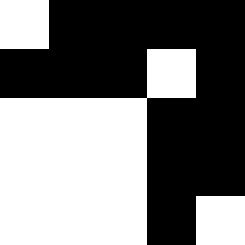[["white", "black", "black", "black", "black"], ["black", "black", "black", "white", "black"], ["white", "white", "white", "black", "black"], ["white", "white", "white", "black", "black"], ["white", "white", "white", "black", "white"]]